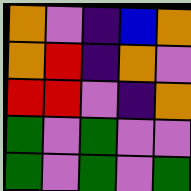[["orange", "violet", "indigo", "blue", "orange"], ["orange", "red", "indigo", "orange", "violet"], ["red", "red", "violet", "indigo", "orange"], ["green", "violet", "green", "violet", "violet"], ["green", "violet", "green", "violet", "green"]]